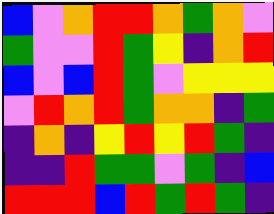[["blue", "violet", "orange", "red", "red", "orange", "green", "orange", "violet"], ["green", "violet", "violet", "red", "green", "yellow", "indigo", "orange", "red"], ["blue", "violet", "blue", "red", "green", "violet", "yellow", "yellow", "yellow"], ["violet", "red", "orange", "red", "green", "orange", "orange", "indigo", "green"], ["indigo", "orange", "indigo", "yellow", "red", "yellow", "red", "green", "indigo"], ["indigo", "indigo", "red", "green", "green", "violet", "green", "indigo", "blue"], ["red", "red", "red", "blue", "red", "green", "red", "green", "indigo"]]